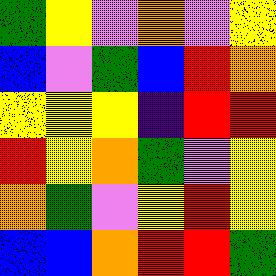[["green", "yellow", "violet", "orange", "violet", "yellow"], ["blue", "violet", "green", "blue", "red", "orange"], ["yellow", "yellow", "yellow", "indigo", "red", "red"], ["red", "yellow", "orange", "green", "violet", "yellow"], ["orange", "green", "violet", "yellow", "red", "yellow"], ["blue", "blue", "orange", "red", "red", "green"]]